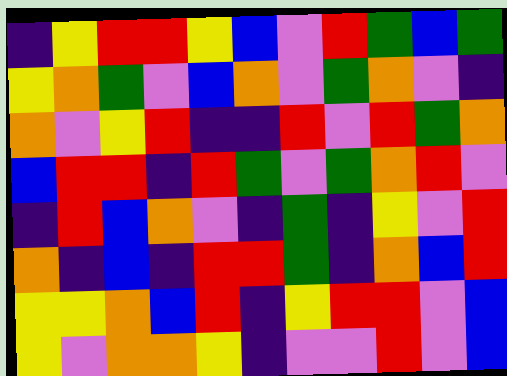[["indigo", "yellow", "red", "red", "yellow", "blue", "violet", "red", "green", "blue", "green"], ["yellow", "orange", "green", "violet", "blue", "orange", "violet", "green", "orange", "violet", "indigo"], ["orange", "violet", "yellow", "red", "indigo", "indigo", "red", "violet", "red", "green", "orange"], ["blue", "red", "red", "indigo", "red", "green", "violet", "green", "orange", "red", "violet"], ["indigo", "red", "blue", "orange", "violet", "indigo", "green", "indigo", "yellow", "violet", "red"], ["orange", "indigo", "blue", "indigo", "red", "red", "green", "indigo", "orange", "blue", "red"], ["yellow", "yellow", "orange", "blue", "red", "indigo", "yellow", "red", "red", "violet", "blue"], ["yellow", "violet", "orange", "orange", "yellow", "indigo", "violet", "violet", "red", "violet", "blue"]]